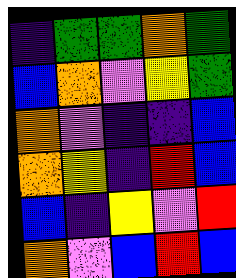[["indigo", "green", "green", "orange", "green"], ["blue", "orange", "violet", "yellow", "green"], ["orange", "violet", "indigo", "indigo", "blue"], ["orange", "yellow", "indigo", "red", "blue"], ["blue", "indigo", "yellow", "violet", "red"], ["orange", "violet", "blue", "red", "blue"]]